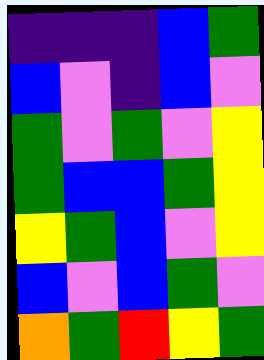[["indigo", "indigo", "indigo", "blue", "green"], ["blue", "violet", "indigo", "blue", "violet"], ["green", "violet", "green", "violet", "yellow"], ["green", "blue", "blue", "green", "yellow"], ["yellow", "green", "blue", "violet", "yellow"], ["blue", "violet", "blue", "green", "violet"], ["orange", "green", "red", "yellow", "green"]]